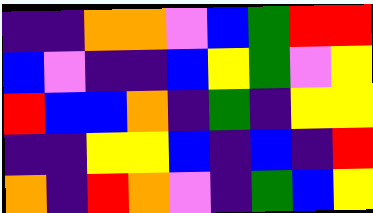[["indigo", "indigo", "orange", "orange", "violet", "blue", "green", "red", "red"], ["blue", "violet", "indigo", "indigo", "blue", "yellow", "green", "violet", "yellow"], ["red", "blue", "blue", "orange", "indigo", "green", "indigo", "yellow", "yellow"], ["indigo", "indigo", "yellow", "yellow", "blue", "indigo", "blue", "indigo", "red"], ["orange", "indigo", "red", "orange", "violet", "indigo", "green", "blue", "yellow"]]